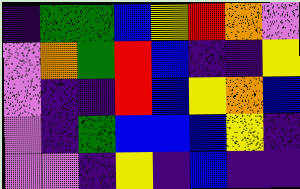[["indigo", "green", "green", "blue", "yellow", "red", "orange", "violet"], ["violet", "orange", "green", "red", "blue", "indigo", "indigo", "yellow"], ["violet", "indigo", "indigo", "red", "blue", "yellow", "orange", "blue"], ["violet", "indigo", "green", "blue", "blue", "blue", "yellow", "indigo"], ["violet", "violet", "indigo", "yellow", "indigo", "blue", "indigo", "indigo"]]